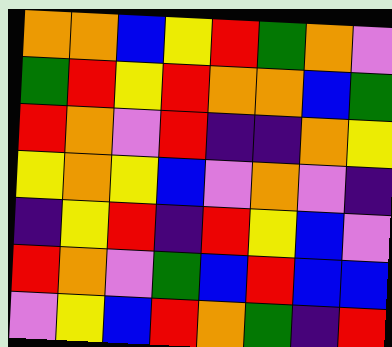[["orange", "orange", "blue", "yellow", "red", "green", "orange", "violet"], ["green", "red", "yellow", "red", "orange", "orange", "blue", "green"], ["red", "orange", "violet", "red", "indigo", "indigo", "orange", "yellow"], ["yellow", "orange", "yellow", "blue", "violet", "orange", "violet", "indigo"], ["indigo", "yellow", "red", "indigo", "red", "yellow", "blue", "violet"], ["red", "orange", "violet", "green", "blue", "red", "blue", "blue"], ["violet", "yellow", "blue", "red", "orange", "green", "indigo", "red"]]